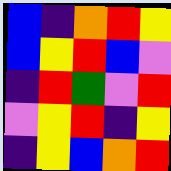[["blue", "indigo", "orange", "red", "yellow"], ["blue", "yellow", "red", "blue", "violet"], ["indigo", "red", "green", "violet", "red"], ["violet", "yellow", "red", "indigo", "yellow"], ["indigo", "yellow", "blue", "orange", "red"]]